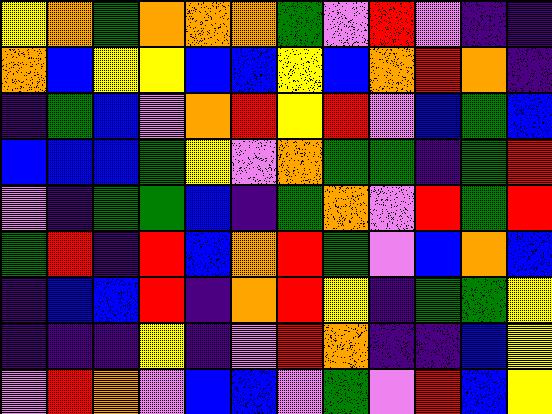[["yellow", "orange", "green", "orange", "orange", "orange", "green", "violet", "red", "violet", "indigo", "indigo"], ["orange", "blue", "yellow", "yellow", "blue", "blue", "yellow", "blue", "orange", "red", "orange", "indigo"], ["indigo", "green", "blue", "violet", "orange", "red", "yellow", "red", "violet", "blue", "green", "blue"], ["blue", "blue", "blue", "green", "yellow", "violet", "orange", "green", "green", "indigo", "green", "red"], ["violet", "indigo", "green", "green", "blue", "indigo", "green", "orange", "violet", "red", "green", "red"], ["green", "red", "indigo", "red", "blue", "orange", "red", "green", "violet", "blue", "orange", "blue"], ["indigo", "blue", "blue", "red", "indigo", "orange", "red", "yellow", "indigo", "green", "green", "yellow"], ["indigo", "indigo", "indigo", "yellow", "indigo", "violet", "red", "orange", "indigo", "indigo", "blue", "yellow"], ["violet", "red", "orange", "violet", "blue", "blue", "violet", "green", "violet", "red", "blue", "yellow"]]